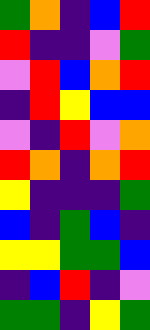[["green", "orange", "indigo", "blue", "red"], ["red", "indigo", "indigo", "violet", "green"], ["violet", "red", "blue", "orange", "red"], ["indigo", "red", "yellow", "blue", "blue"], ["violet", "indigo", "red", "violet", "orange"], ["red", "orange", "indigo", "orange", "red"], ["yellow", "indigo", "indigo", "indigo", "green"], ["blue", "indigo", "green", "blue", "indigo"], ["yellow", "yellow", "green", "green", "blue"], ["indigo", "blue", "red", "indigo", "violet"], ["green", "green", "indigo", "yellow", "green"]]